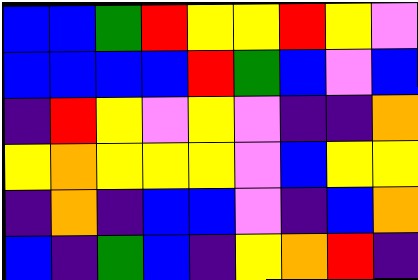[["blue", "blue", "green", "red", "yellow", "yellow", "red", "yellow", "violet"], ["blue", "blue", "blue", "blue", "red", "green", "blue", "violet", "blue"], ["indigo", "red", "yellow", "violet", "yellow", "violet", "indigo", "indigo", "orange"], ["yellow", "orange", "yellow", "yellow", "yellow", "violet", "blue", "yellow", "yellow"], ["indigo", "orange", "indigo", "blue", "blue", "violet", "indigo", "blue", "orange"], ["blue", "indigo", "green", "blue", "indigo", "yellow", "orange", "red", "indigo"]]